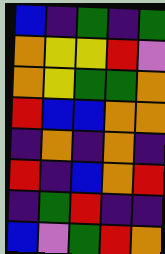[["blue", "indigo", "green", "indigo", "green"], ["orange", "yellow", "yellow", "red", "violet"], ["orange", "yellow", "green", "green", "orange"], ["red", "blue", "blue", "orange", "orange"], ["indigo", "orange", "indigo", "orange", "indigo"], ["red", "indigo", "blue", "orange", "red"], ["indigo", "green", "red", "indigo", "indigo"], ["blue", "violet", "green", "red", "orange"]]